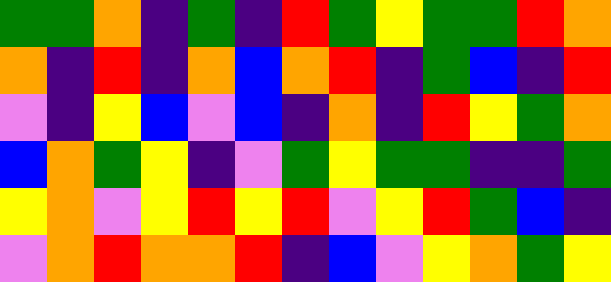[["green", "green", "orange", "indigo", "green", "indigo", "red", "green", "yellow", "green", "green", "red", "orange"], ["orange", "indigo", "red", "indigo", "orange", "blue", "orange", "red", "indigo", "green", "blue", "indigo", "red"], ["violet", "indigo", "yellow", "blue", "violet", "blue", "indigo", "orange", "indigo", "red", "yellow", "green", "orange"], ["blue", "orange", "green", "yellow", "indigo", "violet", "green", "yellow", "green", "green", "indigo", "indigo", "green"], ["yellow", "orange", "violet", "yellow", "red", "yellow", "red", "violet", "yellow", "red", "green", "blue", "indigo"], ["violet", "orange", "red", "orange", "orange", "red", "indigo", "blue", "violet", "yellow", "orange", "green", "yellow"]]